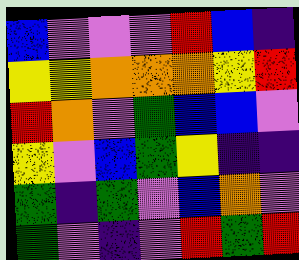[["blue", "violet", "violet", "violet", "red", "blue", "indigo"], ["yellow", "yellow", "orange", "orange", "orange", "yellow", "red"], ["red", "orange", "violet", "green", "blue", "blue", "violet"], ["yellow", "violet", "blue", "green", "yellow", "indigo", "indigo"], ["green", "indigo", "green", "violet", "blue", "orange", "violet"], ["green", "violet", "indigo", "violet", "red", "green", "red"]]